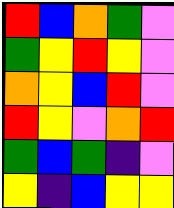[["red", "blue", "orange", "green", "violet"], ["green", "yellow", "red", "yellow", "violet"], ["orange", "yellow", "blue", "red", "violet"], ["red", "yellow", "violet", "orange", "red"], ["green", "blue", "green", "indigo", "violet"], ["yellow", "indigo", "blue", "yellow", "yellow"]]